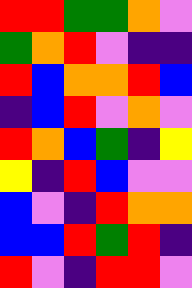[["red", "red", "green", "green", "orange", "violet"], ["green", "orange", "red", "violet", "indigo", "indigo"], ["red", "blue", "orange", "orange", "red", "blue"], ["indigo", "blue", "red", "violet", "orange", "violet"], ["red", "orange", "blue", "green", "indigo", "yellow"], ["yellow", "indigo", "red", "blue", "violet", "violet"], ["blue", "violet", "indigo", "red", "orange", "orange"], ["blue", "blue", "red", "green", "red", "indigo"], ["red", "violet", "indigo", "red", "red", "violet"]]